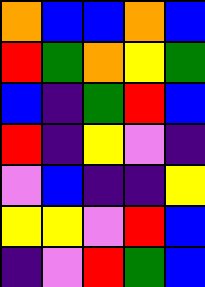[["orange", "blue", "blue", "orange", "blue"], ["red", "green", "orange", "yellow", "green"], ["blue", "indigo", "green", "red", "blue"], ["red", "indigo", "yellow", "violet", "indigo"], ["violet", "blue", "indigo", "indigo", "yellow"], ["yellow", "yellow", "violet", "red", "blue"], ["indigo", "violet", "red", "green", "blue"]]